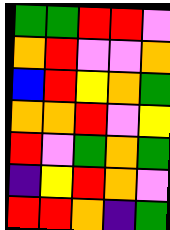[["green", "green", "red", "red", "violet"], ["orange", "red", "violet", "violet", "orange"], ["blue", "red", "yellow", "orange", "green"], ["orange", "orange", "red", "violet", "yellow"], ["red", "violet", "green", "orange", "green"], ["indigo", "yellow", "red", "orange", "violet"], ["red", "red", "orange", "indigo", "green"]]